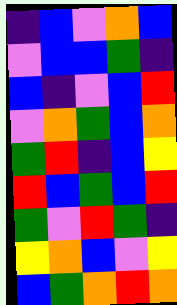[["indigo", "blue", "violet", "orange", "blue"], ["violet", "blue", "blue", "green", "indigo"], ["blue", "indigo", "violet", "blue", "red"], ["violet", "orange", "green", "blue", "orange"], ["green", "red", "indigo", "blue", "yellow"], ["red", "blue", "green", "blue", "red"], ["green", "violet", "red", "green", "indigo"], ["yellow", "orange", "blue", "violet", "yellow"], ["blue", "green", "orange", "red", "orange"]]